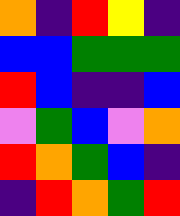[["orange", "indigo", "red", "yellow", "indigo"], ["blue", "blue", "green", "green", "green"], ["red", "blue", "indigo", "indigo", "blue"], ["violet", "green", "blue", "violet", "orange"], ["red", "orange", "green", "blue", "indigo"], ["indigo", "red", "orange", "green", "red"]]